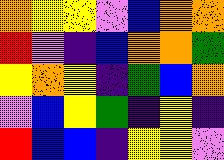[["orange", "yellow", "yellow", "violet", "blue", "orange", "orange"], ["red", "violet", "indigo", "blue", "orange", "orange", "green"], ["yellow", "orange", "yellow", "indigo", "green", "blue", "orange"], ["violet", "blue", "yellow", "green", "indigo", "yellow", "indigo"], ["red", "blue", "blue", "indigo", "yellow", "yellow", "violet"]]